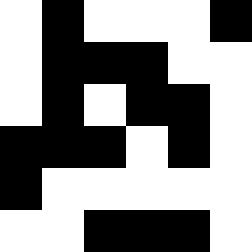[["white", "black", "white", "white", "white", "black"], ["white", "black", "black", "black", "white", "white"], ["white", "black", "white", "black", "black", "white"], ["black", "black", "black", "white", "black", "white"], ["black", "white", "white", "white", "white", "white"], ["white", "white", "black", "black", "black", "white"]]